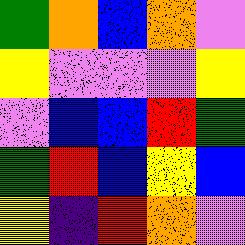[["green", "orange", "blue", "orange", "violet"], ["yellow", "violet", "violet", "violet", "yellow"], ["violet", "blue", "blue", "red", "green"], ["green", "red", "blue", "yellow", "blue"], ["yellow", "indigo", "red", "orange", "violet"]]